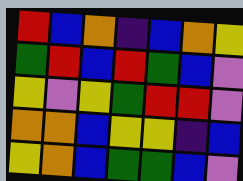[["red", "blue", "orange", "indigo", "blue", "orange", "yellow"], ["green", "red", "blue", "red", "green", "blue", "violet"], ["yellow", "violet", "yellow", "green", "red", "red", "violet"], ["orange", "orange", "blue", "yellow", "yellow", "indigo", "blue"], ["yellow", "orange", "blue", "green", "green", "blue", "violet"]]